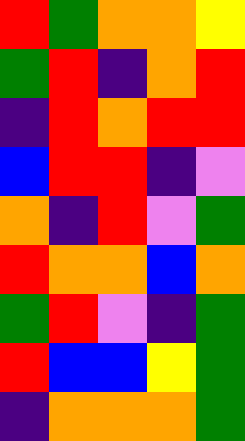[["red", "green", "orange", "orange", "yellow"], ["green", "red", "indigo", "orange", "red"], ["indigo", "red", "orange", "red", "red"], ["blue", "red", "red", "indigo", "violet"], ["orange", "indigo", "red", "violet", "green"], ["red", "orange", "orange", "blue", "orange"], ["green", "red", "violet", "indigo", "green"], ["red", "blue", "blue", "yellow", "green"], ["indigo", "orange", "orange", "orange", "green"]]